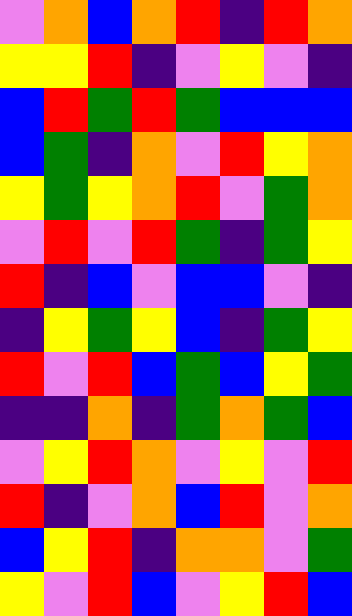[["violet", "orange", "blue", "orange", "red", "indigo", "red", "orange"], ["yellow", "yellow", "red", "indigo", "violet", "yellow", "violet", "indigo"], ["blue", "red", "green", "red", "green", "blue", "blue", "blue"], ["blue", "green", "indigo", "orange", "violet", "red", "yellow", "orange"], ["yellow", "green", "yellow", "orange", "red", "violet", "green", "orange"], ["violet", "red", "violet", "red", "green", "indigo", "green", "yellow"], ["red", "indigo", "blue", "violet", "blue", "blue", "violet", "indigo"], ["indigo", "yellow", "green", "yellow", "blue", "indigo", "green", "yellow"], ["red", "violet", "red", "blue", "green", "blue", "yellow", "green"], ["indigo", "indigo", "orange", "indigo", "green", "orange", "green", "blue"], ["violet", "yellow", "red", "orange", "violet", "yellow", "violet", "red"], ["red", "indigo", "violet", "orange", "blue", "red", "violet", "orange"], ["blue", "yellow", "red", "indigo", "orange", "orange", "violet", "green"], ["yellow", "violet", "red", "blue", "violet", "yellow", "red", "blue"]]